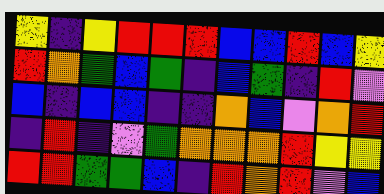[["yellow", "indigo", "yellow", "red", "red", "red", "blue", "blue", "red", "blue", "yellow"], ["red", "orange", "green", "blue", "green", "indigo", "blue", "green", "indigo", "red", "violet"], ["blue", "indigo", "blue", "blue", "indigo", "indigo", "orange", "blue", "violet", "orange", "red"], ["indigo", "red", "indigo", "violet", "green", "orange", "orange", "orange", "red", "yellow", "yellow"], ["red", "red", "green", "green", "blue", "indigo", "red", "orange", "red", "violet", "blue"]]